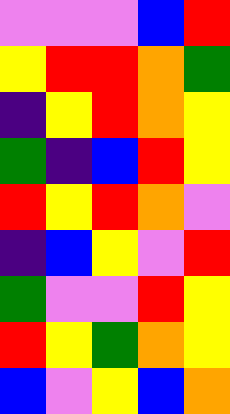[["violet", "violet", "violet", "blue", "red"], ["yellow", "red", "red", "orange", "green"], ["indigo", "yellow", "red", "orange", "yellow"], ["green", "indigo", "blue", "red", "yellow"], ["red", "yellow", "red", "orange", "violet"], ["indigo", "blue", "yellow", "violet", "red"], ["green", "violet", "violet", "red", "yellow"], ["red", "yellow", "green", "orange", "yellow"], ["blue", "violet", "yellow", "blue", "orange"]]